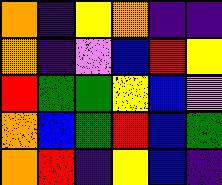[["orange", "indigo", "yellow", "orange", "indigo", "indigo"], ["orange", "indigo", "violet", "blue", "red", "yellow"], ["red", "green", "green", "yellow", "blue", "violet"], ["orange", "blue", "green", "red", "blue", "green"], ["orange", "red", "indigo", "yellow", "blue", "indigo"]]